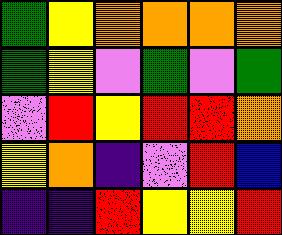[["green", "yellow", "orange", "orange", "orange", "orange"], ["green", "yellow", "violet", "green", "violet", "green"], ["violet", "red", "yellow", "red", "red", "orange"], ["yellow", "orange", "indigo", "violet", "red", "blue"], ["indigo", "indigo", "red", "yellow", "yellow", "red"]]